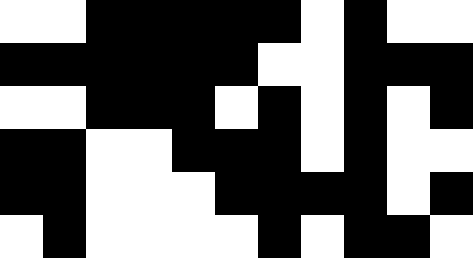[["white", "white", "black", "black", "black", "black", "black", "white", "black", "white", "white"], ["black", "black", "black", "black", "black", "black", "white", "white", "black", "black", "black"], ["white", "white", "black", "black", "black", "white", "black", "white", "black", "white", "black"], ["black", "black", "white", "white", "black", "black", "black", "white", "black", "white", "white"], ["black", "black", "white", "white", "white", "black", "black", "black", "black", "white", "black"], ["white", "black", "white", "white", "white", "white", "black", "white", "black", "black", "white"]]